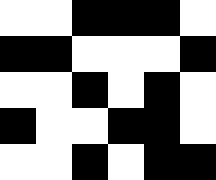[["white", "white", "black", "black", "black", "white"], ["black", "black", "white", "white", "white", "black"], ["white", "white", "black", "white", "black", "white"], ["black", "white", "white", "black", "black", "white"], ["white", "white", "black", "white", "black", "black"]]